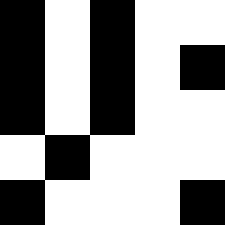[["black", "white", "black", "white", "white"], ["black", "white", "black", "white", "black"], ["black", "white", "black", "white", "white"], ["white", "black", "white", "white", "white"], ["black", "white", "white", "white", "black"]]